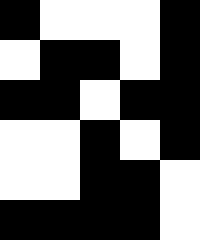[["black", "white", "white", "white", "black"], ["white", "black", "black", "white", "black"], ["black", "black", "white", "black", "black"], ["white", "white", "black", "white", "black"], ["white", "white", "black", "black", "white"], ["black", "black", "black", "black", "white"]]